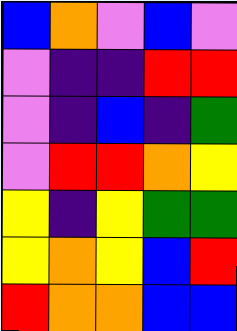[["blue", "orange", "violet", "blue", "violet"], ["violet", "indigo", "indigo", "red", "red"], ["violet", "indigo", "blue", "indigo", "green"], ["violet", "red", "red", "orange", "yellow"], ["yellow", "indigo", "yellow", "green", "green"], ["yellow", "orange", "yellow", "blue", "red"], ["red", "orange", "orange", "blue", "blue"]]